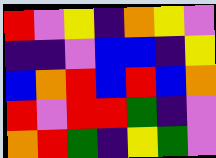[["red", "violet", "yellow", "indigo", "orange", "yellow", "violet"], ["indigo", "indigo", "violet", "blue", "blue", "indigo", "yellow"], ["blue", "orange", "red", "blue", "red", "blue", "orange"], ["red", "violet", "red", "red", "green", "indigo", "violet"], ["orange", "red", "green", "indigo", "yellow", "green", "violet"]]